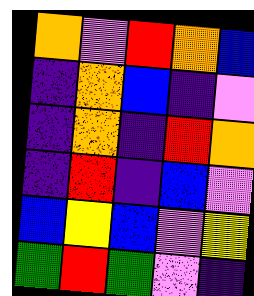[["orange", "violet", "red", "orange", "blue"], ["indigo", "orange", "blue", "indigo", "violet"], ["indigo", "orange", "indigo", "red", "orange"], ["indigo", "red", "indigo", "blue", "violet"], ["blue", "yellow", "blue", "violet", "yellow"], ["green", "red", "green", "violet", "indigo"]]